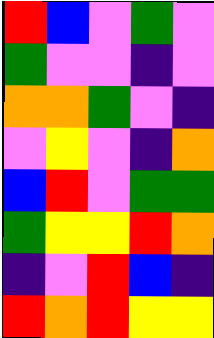[["red", "blue", "violet", "green", "violet"], ["green", "violet", "violet", "indigo", "violet"], ["orange", "orange", "green", "violet", "indigo"], ["violet", "yellow", "violet", "indigo", "orange"], ["blue", "red", "violet", "green", "green"], ["green", "yellow", "yellow", "red", "orange"], ["indigo", "violet", "red", "blue", "indigo"], ["red", "orange", "red", "yellow", "yellow"]]